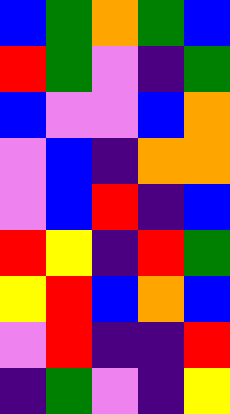[["blue", "green", "orange", "green", "blue"], ["red", "green", "violet", "indigo", "green"], ["blue", "violet", "violet", "blue", "orange"], ["violet", "blue", "indigo", "orange", "orange"], ["violet", "blue", "red", "indigo", "blue"], ["red", "yellow", "indigo", "red", "green"], ["yellow", "red", "blue", "orange", "blue"], ["violet", "red", "indigo", "indigo", "red"], ["indigo", "green", "violet", "indigo", "yellow"]]